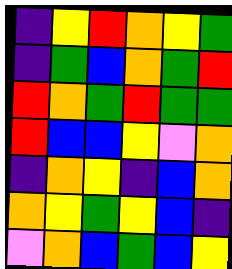[["indigo", "yellow", "red", "orange", "yellow", "green"], ["indigo", "green", "blue", "orange", "green", "red"], ["red", "orange", "green", "red", "green", "green"], ["red", "blue", "blue", "yellow", "violet", "orange"], ["indigo", "orange", "yellow", "indigo", "blue", "orange"], ["orange", "yellow", "green", "yellow", "blue", "indigo"], ["violet", "orange", "blue", "green", "blue", "yellow"]]